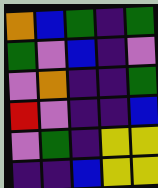[["orange", "blue", "green", "indigo", "green"], ["green", "violet", "blue", "indigo", "violet"], ["violet", "orange", "indigo", "indigo", "green"], ["red", "violet", "indigo", "indigo", "blue"], ["violet", "green", "indigo", "yellow", "yellow"], ["indigo", "indigo", "blue", "yellow", "yellow"]]